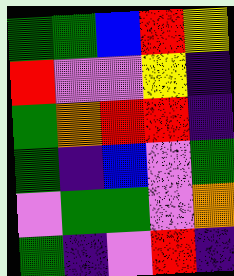[["green", "green", "blue", "red", "yellow"], ["red", "violet", "violet", "yellow", "indigo"], ["green", "orange", "red", "red", "indigo"], ["green", "indigo", "blue", "violet", "green"], ["violet", "green", "green", "violet", "orange"], ["green", "indigo", "violet", "red", "indigo"]]